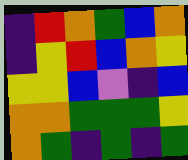[["indigo", "red", "orange", "green", "blue", "orange"], ["indigo", "yellow", "red", "blue", "orange", "yellow"], ["yellow", "yellow", "blue", "violet", "indigo", "blue"], ["orange", "orange", "green", "green", "green", "yellow"], ["orange", "green", "indigo", "green", "indigo", "green"]]